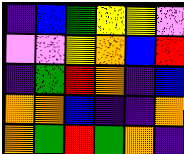[["indigo", "blue", "green", "yellow", "yellow", "violet"], ["violet", "violet", "yellow", "orange", "blue", "red"], ["indigo", "green", "red", "orange", "indigo", "blue"], ["orange", "orange", "blue", "indigo", "indigo", "orange"], ["orange", "green", "red", "green", "orange", "indigo"]]